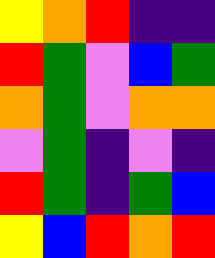[["yellow", "orange", "red", "indigo", "indigo"], ["red", "green", "violet", "blue", "green"], ["orange", "green", "violet", "orange", "orange"], ["violet", "green", "indigo", "violet", "indigo"], ["red", "green", "indigo", "green", "blue"], ["yellow", "blue", "red", "orange", "red"]]